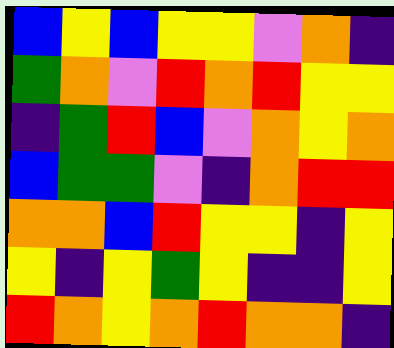[["blue", "yellow", "blue", "yellow", "yellow", "violet", "orange", "indigo"], ["green", "orange", "violet", "red", "orange", "red", "yellow", "yellow"], ["indigo", "green", "red", "blue", "violet", "orange", "yellow", "orange"], ["blue", "green", "green", "violet", "indigo", "orange", "red", "red"], ["orange", "orange", "blue", "red", "yellow", "yellow", "indigo", "yellow"], ["yellow", "indigo", "yellow", "green", "yellow", "indigo", "indigo", "yellow"], ["red", "orange", "yellow", "orange", "red", "orange", "orange", "indigo"]]